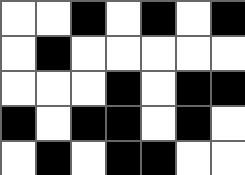[["white", "white", "black", "white", "black", "white", "black"], ["white", "black", "white", "white", "white", "white", "white"], ["white", "white", "white", "black", "white", "black", "black"], ["black", "white", "black", "black", "white", "black", "white"], ["white", "black", "white", "black", "black", "white", "white"]]